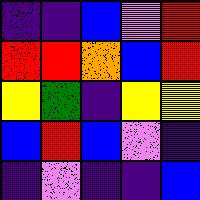[["indigo", "indigo", "blue", "violet", "red"], ["red", "red", "orange", "blue", "red"], ["yellow", "green", "indigo", "yellow", "yellow"], ["blue", "red", "blue", "violet", "indigo"], ["indigo", "violet", "indigo", "indigo", "blue"]]